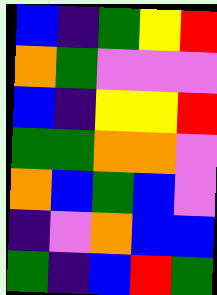[["blue", "indigo", "green", "yellow", "red"], ["orange", "green", "violet", "violet", "violet"], ["blue", "indigo", "yellow", "yellow", "red"], ["green", "green", "orange", "orange", "violet"], ["orange", "blue", "green", "blue", "violet"], ["indigo", "violet", "orange", "blue", "blue"], ["green", "indigo", "blue", "red", "green"]]